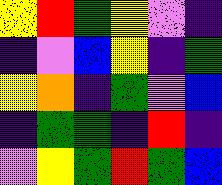[["yellow", "red", "green", "yellow", "violet", "indigo"], ["indigo", "violet", "blue", "yellow", "indigo", "green"], ["yellow", "orange", "indigo", "green", "violet", "blue"], ["indigo", "green", "green", "indigo", "red", "indigo"], ["violet", "yellow", "green", "red", "green", "blue"]]